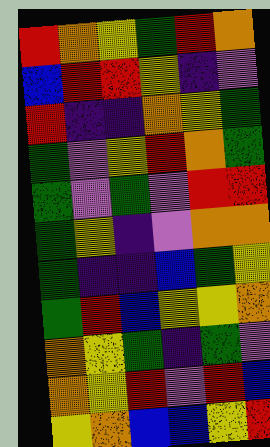[["red", "orange", "yellow", "green", "red", "orange"], ["blue", "red", "red", "yellow", "indigo", "violet"], ["red", "indigo", "indigo", "orange", "yellow", "green"], ["green", "violet", "yellow", "red", "orange", "green"], ["green", "violet", "green", "violet", "red", "red"], ["green", "yellow", "indigo", "violet", "orange", "orange"], ["green", "indigo", "indigo", "blue", "green", "yellow"], ["green", "red", "blue", "yellow", "yellow", "orange"], ["orange", "yellow", "green", "indigo", "green", "violet"], ["orange", "yellow", "red", "violet", "red", "blue"], ["yellow", "orange", "blue", "blue", "yellow", "red"]]